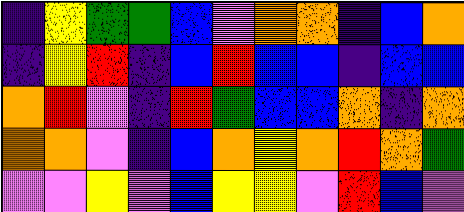[["indigo", "yellow", "green", "green", "blue", "violet", "orange", "orange", "indigo", "blue", "orange"], ["indigo", "yellow", "red", "indigo", "blue", "red", "blue", "blue", "indigo", "blue", "blue"], ["orange", "red", "violet", "indigo", "red", "green", "blue", "blue", "orange", "indigo", "orange"], ["orange", "orange", "violet", "indigo", "blue", "orange", "yellow", "orange", "red", "orange", "green"], ["violet", "violet", "yellow", "violet", "blue", "yellow", "yellow", "violet", "red", "blue", "violet"]]